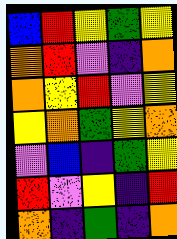[["blue", "red", "yellow", "green", "yellow"], ["orange", "red", "violet", "indigo", "orange"], ["orange", "yellow", "red", "violet", "yellow"], ["yellow", "orange", "green", "yellow", "orange"], ["violet", "blue", "indigo", "green", "yellow"], ["red", "violet", "yellow", "indigo", "red"], ["orange", "indigo", "green", "indigo", "orange"]]